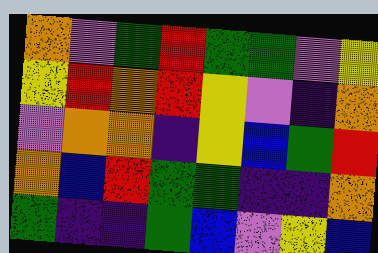[["orange", "violet", "green", "red", "green", "green", "violet", "yellow"], ["yellow", "red", "orange", "red", "yellow", "violet", "indigo", "orange"], ["violet", "orange", "orange", "indigo", "yellow", "blue", "green", "red"], ["orange", "blue", "red", "green", "green", "indigo", "indigo", "orange"], ["green", "indigo", "indigo", "green", "blue", "violet", "yellow", "blue"]]